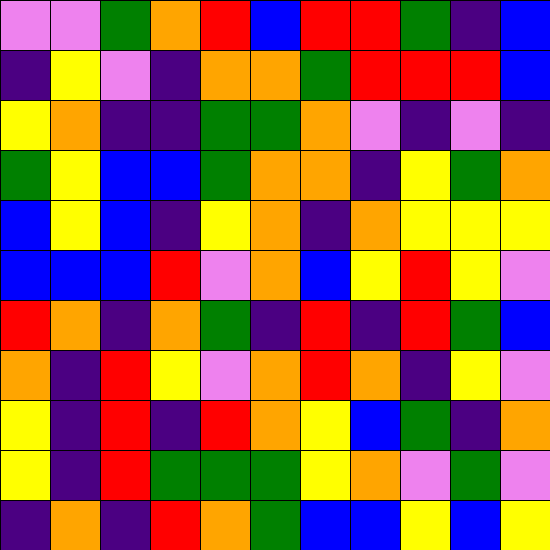[["violet", "violet", "green", "orange", "red", "blue", "red", "red", "green", "indigo", "blue"], ["indigo", "yellow", "violet", "indigo", "orange", "orange", "green", "red", "red", "red", "blue"], ["yellow", "orange", "indigo", "indigo", "green", "green", "orange", "violet", "indigo", "violet", "indigo"], ["green", "yellow", "blue", "blue", "green", "orange", "orange", "indigo", "yellow", "green", "orange"], ["blue", "yellow", "blue", "indigo", "yellow", "orange", "indigo", "orange", "yellow", "yellow", "yellow"], ["blue", "blue", "blue", "red", "violet", "orange", "blue", "yellow", "red", "yellow", "violet"], ["red", "orange", "indigo", "orange", "green", "indigo", "red", "indigo", "red", "green", "blue"], ["orange", "indigo", "red", "yellow", "violet", "orange", "red", "orange", "indigo", "yellow", "violet"], ["yellow", "indigo", "red", "indigo", "red", "orange", "yellow", "blue", "green", "indigo", "orange"], ["yellow", "indigo", "red", "green", "green", "green", "yellow", "orange", "violet", "green", "violet"], ["indigo", "orange", "indigo", "red", "orange", "green", "blue", "blue", "yellow", "blue", "yellow"]]